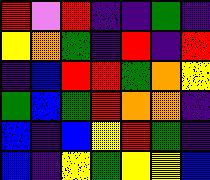[["red", "violet", "red", "indigo", "indigo", "green", "indigo"], ["yellow", "orange", "green", "indigo", "red", "indigo", "red"], ["indigo", "blue", "red", "red", "green", "orange", "yellow"], ["green", "blue", "green", "red", "orange", "orange", "indigo"], ["blue", "indigo", "blue", "yellow", "red", "green", "indigo"], ["blue", "indigo", "yellow", "green", "yellow", "yellow", "blue"]]